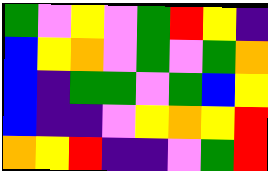[["green", "violet", "yellow", "violet", "green", "red", "yellow", "indigo"], ["blue", "yellow", "orange", "violet", "green", "violet", "green", "orange"], ["blue", "indigo", "green", "green", "violet", "green", "blue", "yellow"], ["blue", "indigo", "indigo", "violet", "yellow", "orange", "yellow", "red"], ["orange", "yellow", "red", "indigo", "indigo", "violet", "green", "red"]]